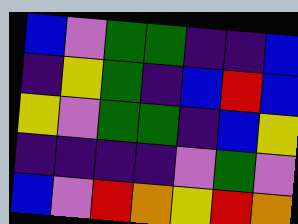[["blue", "violet", "green", "green", "indigo", "indigo", "blue"], ["indigo", "yellow", "green", "indigo", "blue", "red", "blue"], ["yellow", "violet", "green", "green", "indigo", "blue", "yellow"], ["indigo", "indigo", "indigo", "indigo", "violet", "green", "violet"], ["blue", "violet", "red", "orange", "yellow", "red", "orange"]]